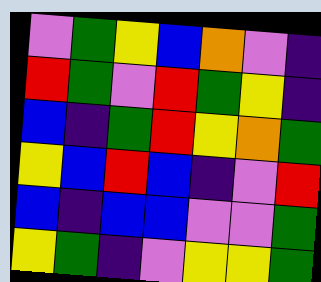[["violet", "green", "yellow", "blue", "orange", "violet", "indigo"], ["red", "green", "violet", "red", "green", "yellow", "indigo"], ["blue", "indigo", "green", "red", "yellow", "orange", "green"], ["yellow", "blue", "red", "blue", "indigo", "violet", "red"], ["blue", "indigo", "blue", "blue", "violet", "violet", "green"], ["yellow", "green", "indigo", "violet", "yellow", "yellow", "green"]]